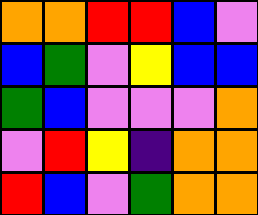[["orange", "orange", "red", "red", "blue", "violet"], ["blue", "green", "violet", "yellow", "blue", "blue"], ["green", "blue", "violet", "violet", "violet", "orange"], ["violet", "red", "yellow", "indigo", "orange", "orange"], ["red", "blue", "violet", "green", "orange", "orange"]]